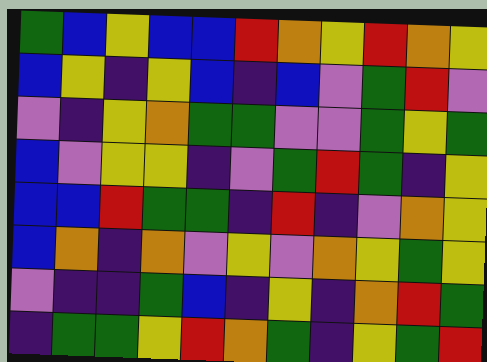[["green", "blue", "yellow", "blue", "blue", "red", "orange", "yellow", "red", "orange", "yellow"], ["blue", "yellow", "indigo", "yellow", "blue", "indigo", "blue", "violet", "green", "red", "violet"], ["violet", "indigo", "yellow", "orange", "green", "green", "violet", "violet", "green", "yellow", "green"], ["blue", "violet", "yellow", "yellow", "indigo", "violet", "green", "red", "green", "indigo", "yellow"], ["blue", "blue", "red", "green", "green", "indigo", "red", "indigo", "violet", "orange", "yellow"], ["blue", "orange", "indigo", "orange", "violet", "yellow", "violet", "orange", "yellow", "green", "yellow"], ["violet", "indigo", "indigo", "green", "blue", "indigo", "yellow", "indigo", "orange", "red", "green"], ["indigo", "green", "green", "yellow", "red", "orange", "green", "indigo", "yellow", "green", "red"]]